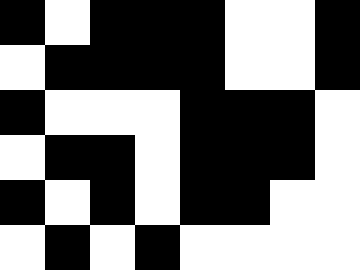[["black", "white", "black", "black", "black", "white", "white", "black"], ["white", "black", "black", "black", "black", "white", "white", "black"], ["black", "white", "white", "white", "black", "black", "black", "white"], ["white", "black", "black", "white", "black", "black", "black", "white"], ["black", "white", "black", "white", "black", "black", "white", "white"], ["white", "black", "white", "black", "white", "white", "white", "white"]]